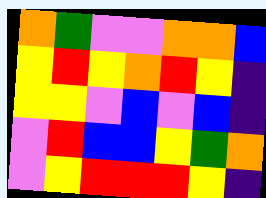[["orange", "green", "violet", "violet", "orange", "orange", "blue"], ["yellow", "red", "yellow", "orange", "red", "yellow", "indigo"], ["yellow", "yellow", "violet", "blue", "violet", "blue", "indigo"], ["violet", "red", "blue", "blue", "yellow", "green", "orange"], ["violet", "yellow", "red", "red", "red", "yellow", "indigo"]]